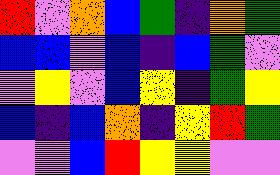[["red", "violet", "orange", "blue", "green", "indigo", "orange", "green"], ["blue", "blue", "violet", "blue", "indigo", "blue", "green", "violet"], ["violet", "yellow", "violet", "blue", "yellow", "indigo", "green", "yellow"], ["blue", "indigo", "blue", "orange", "indigo", "yellow", "red", "green"], ["violet", "violet", "blue", "red", "yellow", "yellow", "violet", "violet"]]